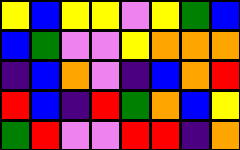[["yellow", "blue", "yellow", "yellow", "violet", "yellow", "green", "blue"], ["blue", "green", "violet", "violet", "yellow", "orange", "orange", "orange"], ["indigo", "blue", "orange", "violet", "indigo", "blue", "orange", "red"], ["red", "blue", "indigo", "red", "green", "orange", "blue", "yellow"], ["green", "red", "violet", "violet", "red", "red", "indigo", "orange"]]